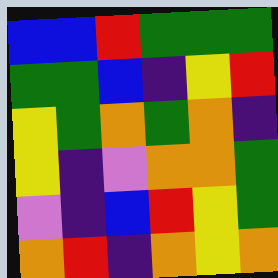[["blue", "blue", "red", "green", "green", "green"], ["green", "green", "blue", "indigo", "yellow", "red"], ["yellow", "green", "orange", "green", "orange", "indigo"], ["yellow", "indigo", "violet", "orange", "orange", "green"], ["violet", "indigo", "blue", "red", "yellow", "green"], ["orange", "red", "indigo", "orange", "yellow", "orange"]]